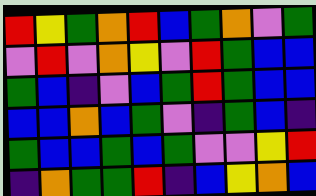[["red", "yellow", "green", "orange", "red", "blue", "green", "orange", "violet", "green"], ["violet", "red", "violet", "orange", "yellow", "violet", "red", "green", "blue", "blue"], ["green", "blue", "indigo", "violet", "blue", "green", "red", "green", "blue", "blue"], ["blue", "blue", "orange", "blue", "green", "violet", "indigo", "green", "blue", "indigo"], ["green", "blue", "blue", "green", "blue", "green", "violet", "violet", "yellow", "red"], ["indigo", "orange", "green", "green", "red", "indigo", "blue", "yellow", "orange", "blue"]]